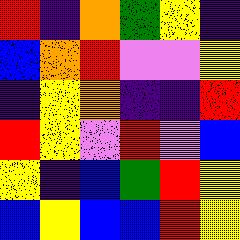[["red", "indigo", "orange", "green", "yellow", "indigo"], ["blue", "orange", "red", "violet", "violet", "yellow"], ["indigo", "yellow", "orange", "indigo", "indigo", "red"], ["red", "yellow", "violet", "red", "violet", "blue"], ["yellow", "indigo", "blue", "green", "red", "yellow"], ["blue", "yellow", "blue", "blue", "red", "yellow"]]